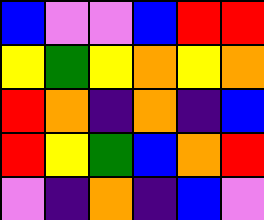[["blue", "violet", "violet", "blue", "red", "red"], ["yellow", "green", "yellow", "orange", "yellow", "orange"], ["red", "orange", "indigo", "orange", "indigo", "blue"], ["red", "yellow", "green", "blue", "orange", "red"], ["violet", "indigo", "orange", "indigo", "blue", "violet"]]